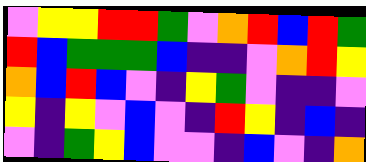[["violet", "yellow", "yellow", "red", "red", "green", "violet", "orange", "red", "blue", "red", "green"], ["red", "blue", "green", "green", "green", "blue", "indigo", "indigo", "violet", "orange", "red", "yellow"], ["orange", "blue", "red", "blue", "violet", "indigo", "yellow", "green", "violet", "indigo", "indigo", "violet"], ["yellow", "indigo", "yellow", "violet", "blue", "violet", "indigo", "red", "yellow", "indigo", "blue", "indigo"], ["violet", "indigo", "green", "yellow", "blue", "violet", "violet", "indigo", "blue", "violet", "indigo", "orange"]]